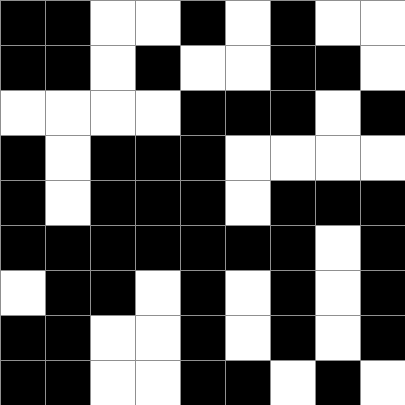[["black", "black", "white", "white", "black", "white", "black", "white", "white"], ["black", "black", "white", "black", "white", "white", "black", "black", "white"], ["white", "white", "white", "white", "black", "black", "black", "white", "black"], ["black", "white", "black", "black", "black", "white", "white", "white", "white"], ["black", "white", "black", "black", "black", "white", "black", "black", "black"], ["black", "black", "black", "black", "black", "black", "black", "white", "black"], ["white", "black", "black", "white", "black", "white", "black", "white", "black"], ["black", "black", "white", "white", "black", "white", "black", "white", "black"], ["black", "black", "white", "white", "black", "black", "white", "black", "white"]]